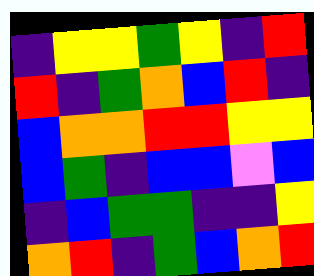[["indigo", "yellow", "yellow", "green", "yellow", "indigo", "red"], ["red", "indigo", "green", "orange", "blue", "red", "indigo"], ["blue", "orange", "orange", "red", "red", "yellow", "yellow"], ["blue", "green", "indigo", "blue", "blue", "violet", "blue"], ["indigo", "blue", "green", "green", "indigo", "indigo", "yellow"], ["orange", "red", "indigo", "green", "blue", "orange", "red"]]